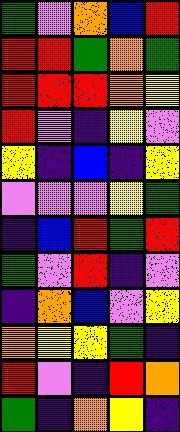[["green", "violet", "orange", "blue", "red"], ["red", "red", "green", "orange", "green"], ["red", "red", "red", "orange", "yellow"], ["red", "violet", "indigo", "yellow", "violet"], ["yellow", "indigo", "blue", "indigo", "yellow"], ["violet", "violet", "violet", "yellow", "green"], ["indigo", "blue", "red", "green", "red"], ["green", "violet", "red", "indigo", "violet"], ["indigo", "orange", "blue", "violet", "yellow"], ["orange", "yellow", "yellow", "green", "indigo"], ["red", "violet", "indigo", "red", "orange"], ["green", "indigo", "orange", "yellow", "indigo"]]